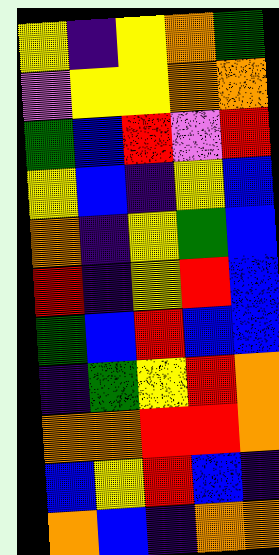[["yellow", "indigo", "yellow", "orange", "green"], ["violet", "yellow", "yellow", "orange", "orange"], ["green", "blue", "red", "violet", "red"], ["yellow", "blue", "indigo", "yellow", "blue"], ["orange", "indigo", "yellow", "green", "blue"], ["red", "indigo", "yellow", "red", "blue"], ["green", "blue", "red", "blue", "blue"], ["indigo", "green", "yellow", "red", "orange"], ["orange", "orange", "red", "red", "orange"], ["blue", "yellow", "red", "blue", "indigo"], ["orange", "blue", "indigo", "orange", "orange"]]